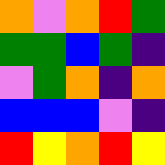[["orange", "violet", "orange", "red", "green"], ["green", "green", "blue", "green", "indigo"], ["violet", "green", "orange", "indigo", "orange"], ["blue", "blue", "blue", "violet", "indigo"], ["red", "yellow", "orange", "red", "yellow"]]